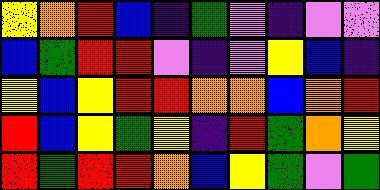[["yellow", "orange", "red", "blue", "indigo", "green", "violet", "indigo", "violet", "violet"], ["blue", "green", "red", "red", "violet", "indigo", "violet", "yellow", "blue", "indigo"], ["yellow", "blue", "yellow", "red", "red", "orange", "orange", "blue", "orange", "red"], ["red", "blue", "yellow", "green", "yellow", "indigo", "red", "green", "orange", "yellow"], ["red", "green", "red", "red", "orange", "blue", "yellow", "green", "violet", "green"]]